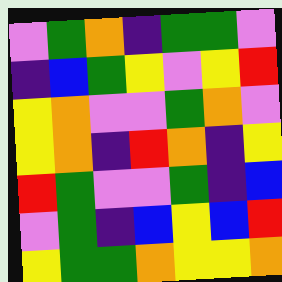[["violet", "green", "orange", "indigo", "green", "green", "violet"], ["indigo", "blue", "green", "yellow", "violet", "yellow", "red"], ["yellow", "orange", "violet", "violet", "green", "orange", "violet"], ["yellow", "orange", "indigo", "red", "orange", "indigo", "yellow"], ["red", "green", "violet", "violet", "green", "indigo", "blue"], ["violet", "green", "indigo", "blue", "yellow", "blue", "red"], ["yellow", "green", "green", "orange", "yellow", "yellow", "orange"]]